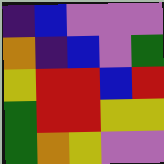[["indigo", "blue", "violet", "violet", "violet"], ["orange", "indigo", "blue", "violet", "green"], ["yellow", "red", "red", "blue", "red"], ["green", "red", "red", "yellow", "yellow"], ["green", "orange", "yellow", "violet", "violet"]]